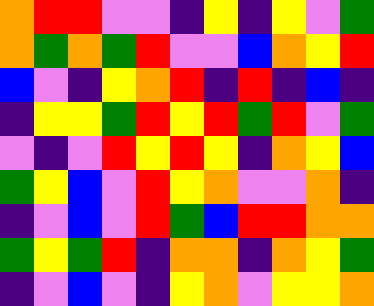[["orange", "red", "red", "violet", "violet", "indigo", "yellow", "indigo", "yellow", "violet", "green"], ["orange", "green", "orange", "green", "red", "violet", "violet", "blue", "orange", "yellow", "red"], ["blue", "violet", "indigo", "yellow", "orange", "red", "indigo", "red", "indigo", "blue", "indigo"], ["indigo", "yellow", "yellow", "green", "red", "yellow", "red", "green", "red", "violet", "green"], ["violet", "indigo", "violet", "red", "yellow", "red", "yellow", "indigo", "orange", "yellow", "blue"], ["green", "yellow", "blue", "violet", "red", "yellow", "orange", "violet", "violet", "orange", "indigo"], ["indigo", "violet", "blue", "violet", "red", "green", "blue", "red", "red", "orange", "orange"], ["green", "yellow", "green", "red", "indigo", "orange", "orange", "indigo", "orange", "yellow", "green"], ["indigo", "violet", "blue", "violet", "indigo", "yellow", "orange", "violet", "yellow", "yellow", "orange"]]